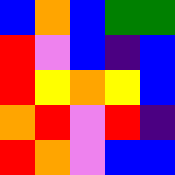[["blue", "orange", "blue", "green", "green"], ["red", "violet", "blue", "indigo", "blue"], ["red", "yellow", "orange", "yellow", "blue"], ["orange", "red", "violet", "red", "indigo"], ["red", "orange", "violet", "blue", "blue"]]